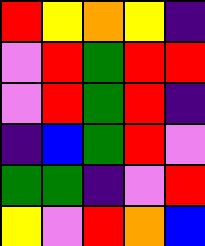[["red", "yellow", "orange", "yellow", "indigo"], ["violet", "red", "green", "red", "red"], ["violet", "red", "green", "red", "indigo"], ["indigo", "blue", "green", "red", "violet"], ["green", "green", "indigo", "violet", "red"], ["yellow", "violet", "red", "orange", "blue"]]